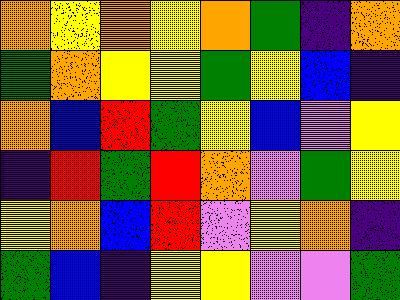[["orange", "yellow", "orange", "yellow", "orange", "green", "indigo", "orange"], ["green", "orange", "yellow", "yellow", "green", "yellow", "blue", "indigo"], ["orange", "blue", "red", "green", "yellow", "blue", "violet", "yellow"], ["indigo", "red", "green", "red", "orange", "violet", "green", "yellow"], ["yellow", "orange", "blue", "red", "violet", "yellow", "orange", "indigo"], ["green", "blue", "indigo", "yellow", "yellow", "violet", "violet", "green"]]